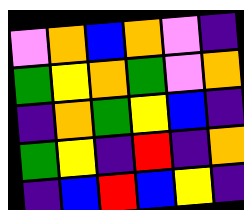[["violet", "orange", "blue", "orange", "violet", "indigo"], ["green", "yellow", "orange", "green", "violet", "orange"], ["indigo", "orange", "green", "yellow", "blue", "indigo"], ["green", "yellow", "indigo", "red", "indigo", "orange"], ["indigo", "blue", "red", "blue", "yellow", "indigo"]]